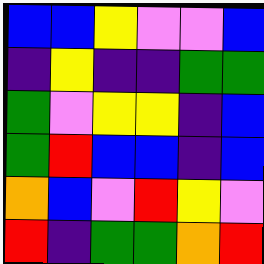[["blue", "blue", "yellow", "violet", "violet", "blue"], ["indigo", "yellow", "indigo", "indigo", "green", "green"], ["green", "violet", "yellow", "yellow", "indigo", "blue"], ["green", "red", "blue", "blue", "indigo", "blue"], ["orange", "blue", "violet", "red", "yellow", "violet"], ["red", "indigo", "green", "green", "orange", "red"]]